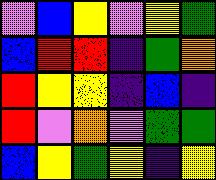[["violet", "blue", "yellow", "violet", "yellow", "green"], ["blue", "red", "red", "indigo", "green", "orange"], ["red", "yellow", "yellow", "indigo", "blue", "indigo"], ["red", "violet", "orange", "violet", "green", "green"], ["blue", "yellow", "green", "yellow", "indigo", "yellow"]]